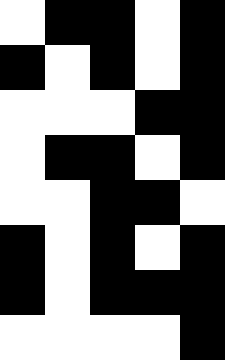[["white", "black", "black", "white", "black"], ["black", "white", "black", "white", "black"], ["white", "white", "white", "black", "black"], ["white", "black", "black", "white", "black"], ["white", "white", "black", "black", "white"], ["black", "white", "black", "white", "black"], ["black", "white", "black", "black", "black"], ["white", "white", "white", "white", "black"]]